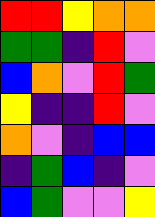[["red", "red", "yellow", "orange", "orange"], ["green", "green", "indigo", "red", "violet"], ["blue", "orange", "violet", "red", "green"], ["yellow", "indigo", "indigo", "red", "violet"], ["orange", "violet", "indigo", "blue", "blue"], ["indigo", "green", "blue", "indigo", "violet"], ["blue", "green", "violet", "violet", "yellow"]]